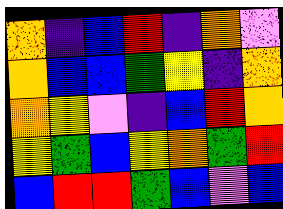[["orange", "indigo", "blue", "red", "indigo", "orange", "violet"], ["orange", "blue", "blue", "green", "yellow", "indigo", "orange"], ["orange", "yellow", "violet", "indigo", "blue", "red", "orange"], ["yellow", "green", "blue", "yellow", "orange", "green", "red"], ["blue", "red", "red", "green", "blue", "violet", "blue"]]